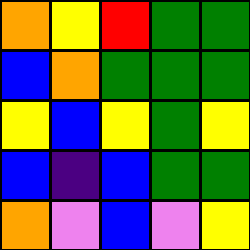[["orange", "yellow", "red", "green", "green"], ["blue", "orange", "green", "green", "green"], ["yellow", "blue", "yellow", "green", "yellow"], ["blue", "indigo", "blue", "green", "green"], ["orange", "violet", "blue", "violet", "yellow"]]